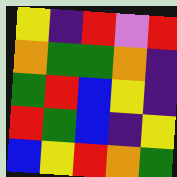[["yellow", "indigo", "red", "violet", "red"], ["orange", "green", "green", "orange", "indigo"], ["green", "red", "blue", "yellow", "indigo"], ["red", "green", "blue", "indigo", "yellow"], ["blue", "yellow", "red", "orange", "green"]]